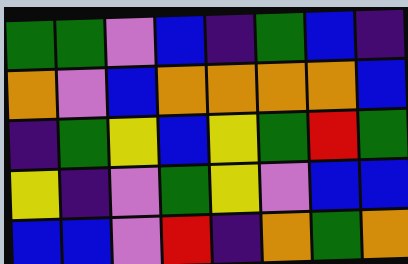[["green", "green", "violet", "blue", "indigo", "green", "blue", "indigo"], ["orange", "violet", "blue", "orange", "orange", "orange", "orange", "blue"], ["indigo", "green", "yellow", "blue", "yellow", "green", "red", "green"], ["yellow", "indigo", "violet", "green", "yellow", "violet", "blue", "blue"], ["blue", "blue", "violet", "red", "indigo", "orange", "green", "orange"]]